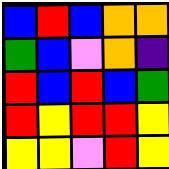[["blue", "red", "blue", "orange", "orange"], ["green", "blue", "violet", "orange", "indigo"], ["red", "blue", "red", "blue", "green"], ["red", "yellow", "red", "red", "yellow"], ["yellow", "yellow", "violet", "red", "yellow"]]